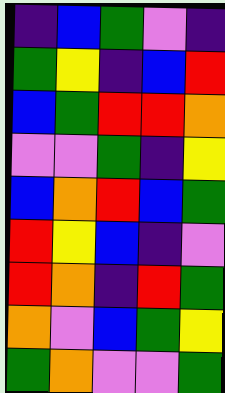[["indigo", "blue", "green", "violet", "indigo"], ["green", "yellow", "indigo", "blue", "red"], ["blue", "green", "red", "red", "orange"], ["violet", "violet", "green", "indigo", "yellow"], ["blue", "orange", "red", "blue", "green"], ["red", "yellow", "blue", "indigo", "violet"], ["red", "orange", "indigo", "red", "green"], ["orange", "violet", "blue", "green", "yellow"], ["green", "orange", "violet", "violet", "green"]]